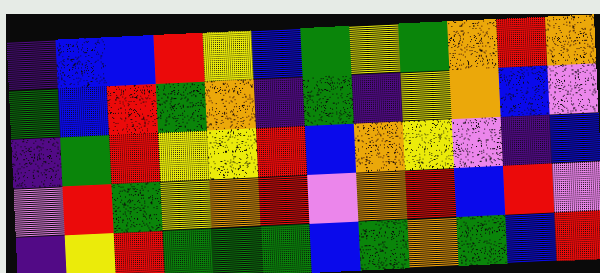[["indigo", "blue", "blue", "red", "yellow", "blue", "green", "yellow", "green", "orange", "red", "orange"], ["green", "blue", "red", "green", "orange", "indigo", "green", "indigo", "yellow", "orange", "blue", "violet"], ["indigo", "green", "red", "yellow", "yellow", "red", "blue", "orange", "yellow", "violet", "indigo", "blue"], ["violet", "red", "green", "yellow", "orange", "red", "violet", "orange", "red", "blue", "red", "violet"], ["indigo", "yellow", "red", "green", "green", "green", "blue", "green", "orange", "green", "blue", "red"]]